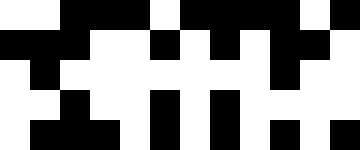[["white", "white", "black", "black", "black", "white", "black", "black", "black", "black", "white", "black"], ["black", "black", "black", "white", "white", "black", "white", "black", "white", "black", "black", "white"], ["white", "black", "white", "white", "white", "white", "white", "white", "white", "black", "white", "white"], ["white", "white", "black", "white", "white", "black", "white", "black", "white", "white", "white", "white"], ["white", "black", "black", "black", "white", "black", "white", "black", "white", "black", "white", "black"]]